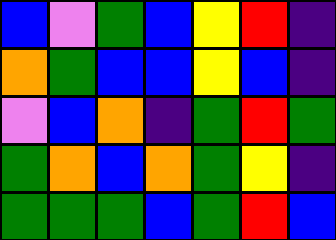[["blue", "violet", "green", "blue", "yellow", "red", "indigo"], ["orange", "green", "blue", "blue", "yellow", "blue", "indigo"], ["violet", "blue", "orange", "indigo", "green", "red", "green"], ["green", "orange", "blue", "orange", "green", "yellow", "indigo"], ["green", "green", "green", "blue", "green", "red", "blue"]]